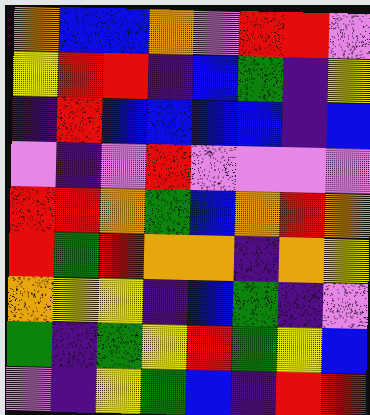[["orange", "blue", "blue", "orange", "violet", "red", "red", "violet"], ["yellow", "red", "red", "indigo", "blue", "green", "indigo", "yellow"], ["indigo", "red", "blue", "blue", "blue", "blue", "indigo", "blue"], ["violet", "indigo", "violet", "red", "violet", "violet", "violet", "violet"], ["red", "red", "orange", "green", "blue", "orange", "red", "orange"], ["red", "green", "red", "orange", "orange", "indigo", "orange", "yellow"], ["orange", "yellow", "yellow", "indigo", "blue", "green", "indigo", "violet"], ["green", "indigo", "green", "yellow", "red", "green", "yellow", "blue"], ["violet", "indigo", "yellow", "green", "blue", "indigo", "red", "red"]]